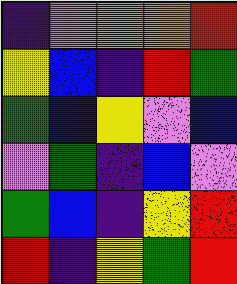[["indigo", "violet", "orange", "orange", "red"], ["yellow", "blue", "indigo", "red", "green"], ["green", "blue", "yellow", "violet", "blue"], ["violet", "green", "indigo", "blue", "violet"], ["green", "blue", "indigo", "yellow", "red"], ["red", "indigo", "yellow", "green", "red"]]